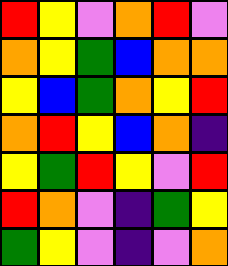[["red", "yellow", "violet", "orange", "red", "violet"], ["orange", "yellow", "green", "blue", "orange", "orange"], ["yellow", "blue", "green", "orange", "yellow", "red"], ["orange", "red", "yellow", "blue", "orange", "indigo"], ["yellow", "green", "red", "yellow", "violet", "red"], ["red", "orange", "violet", "indigo", "green", "yellow"], ["green", "yellow", "violet", "indigo", "violet", "orange"]]